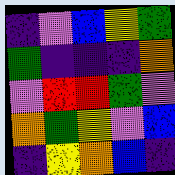[["indigo", "violet", "blue", "yellow", "green"], ["green", "indigo", "indigo", "indigo", "orange"], ["violet", "red", "red", "green", "violet"], ["orange", "green", "yellow", "violet", "blue"], ["indigo", "yellow", "orange", "blue", "indigo"]]